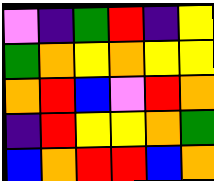[["violet", "indigo", "green", "red", "indigo", "yellow"], ["green", "orange", "yellow", "orange", "yellow", "yellow"], ["orange", "red", "blue", "violet", "red", "orange"], ["indigo", "red", "yellow", "yellow", "orange", "green"], ["blue", "orange", "red", "red", "blue", "orange"]]